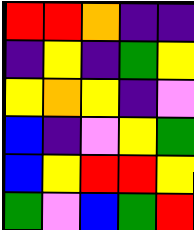[["red", "red", "orange", "indigo", "indigo"], ["indigo", "yellow", "indigo", "green", "yellow"], ["yellow", "orange", "yellow", "indigo", "violet"], ["blue", "indigo", "violet", "yellow", "green"], ["blue", "yellow", "red", "red", "yellow"], ["green", "violet", "blue", "green", "red"]]